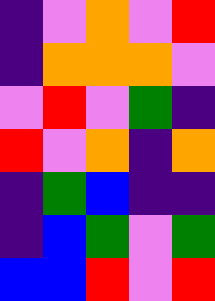[["indigo", "violet", "orange", "violet", "red"], ["indigo", "orange", "orange", "orange", "violet"], ["violet", "red", "violet", "green", "indigo"], ["red", "violet", "orange", "indigo", "orange"], ["indigo", "green", "blue", "indigo", "indigo"], ["indigo", "blue", "green", "violet", "green"], ["blue", "blue", "red", "violet", "red"]]